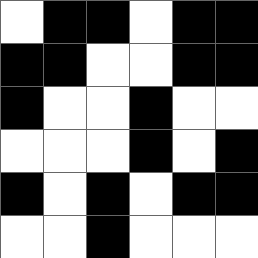[["white", "black", "black", "white", "black", "black"], ["black", "black", "white", "white", "black", "black"], ["black", "white", "white", "black", "white", "white"], ["white", "white", "white", "black", "white", "black"], ["black", "white", "black", "white", "black", "black"], ["white", "white", "black", "white", "white", "white"]]